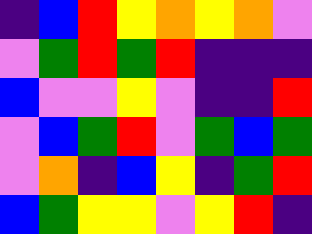[["indigo", "blue", "red", "yellow", "orange", "yellow", "orange", "violet"], ["violet", "green", "red", "green", "red", "indigo", "indigo", "indigo"], ["blue", "violet", "violet", "yellow", "violet", "indigo", "indigo", "red"], ["violet", "blue", "green", "red", "violet", "green", "blue", "green"], ["violet", "orange", "indigo", "blue", "yellow", "indigo", "green", "red"], ["blue", "green", "yellow", "yellow", "violet", "yellow", "red", "indigo"]]